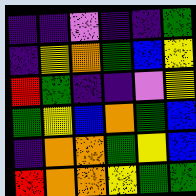[["indigo", "indigo", "violet", "indigo", "indigo", "green"], ["indigo", "yellow", "orange", "green", "blue", "yellow"], ["red", "green", "indigo", "indigo", "violet", "yellow"], ["green", "yellow", "blue", "orange", "green", "blue"], ["indigo", "orange", "orange", "green", "yellow", "blue"], ["red", "orange", "orange", "yellow", "green", "green"]]